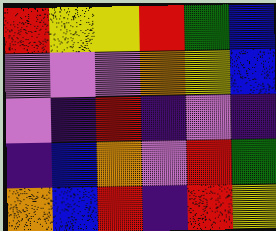[["red", "yellow", "yellow", "red", "green", "blue"], ["violet", "violet", "violet", "orange", "yellow", "blue"], ["violet", "indigo", "red", "indigo", "violet", "indigo"], ["indigo", "blue", "orange", "violet", "red", "green"], ["orange", "blue", "red", "indigo", "red", "yellow"]]